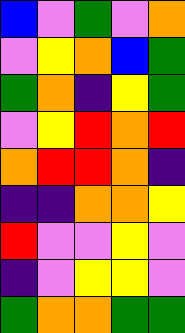[["blue", "violet", "green", "violet", "orange"], ["violet", "yellow", "orange", "blue", "green"], ["green", "orange", "indigo", "yellow", "green"], ["violet", "yellow", "red", "orange", "red"], ["orange", "red", "red", "orange", "indigo"], ["indigo", "indigo", "orange", "orange", "yellow"], ["red", "violet", "violet", "yellow", "violet"], ["indigo", "violet", "yellow", "yellow", "violet"], ["green", "orange", "orange", "green", "green"]]